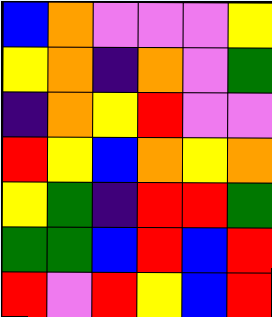[["blue", "orange", "violet", "violet", "violet", "yellow"], ["yellow", "orange", "indigo", "orange", "violet", "green"], ["indigo", "orange", "yellow", "red", "violet", "violet"], ["red", "yellow", "blue", "orange", "yellow", "orange"], ["yellow", "green", "indigo", "red", "red", "green"], ["green", "green", "blue", "red", "blue", "red"], ["red", "violet", "red", "yellow", "blue", "red"]]